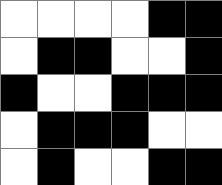[["white", "white", "white", "white", "black", "black"], ["white", "black", "black", "white", "white", "black"], ["black", "white", "white", "black", "black", "black"], ["white", "black", "black", "black", "white", "white"], ["white", "black", "white", "white", "black", "black"]]